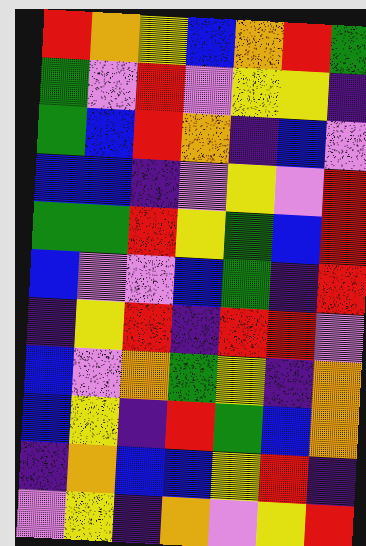[["red", "orange", "yellow", "blue", "orange", "red", "green"], ["green", "violet", "red", "violet", "yellow", "yellow", "indigo"], ["green", "blue", "red", "orange", "indigo", "blue", "violet"], ["blue", "blue", "indigo", "violet", "yellow", "violet", "red"], ["green", "green", "red", "yellow", "green", "blue", "red"], ["blue", "violet", "violet", "blue", "green", "indigo", "red"], ["indigo", "yellow", "red", "indigo", "red", "red", "violet"], ["blue", "violet", "orange", "green", "yellow", "indigo", "orange"], ["blue", "yellow", "indigo", "red", "green", "blue", "orange"], ["indigo", "orange", "blue", "blue", "yellow", "red", "indigo"], ["violet", "yellow", "indigo", "orange", "violet", "yellow", "red"]]